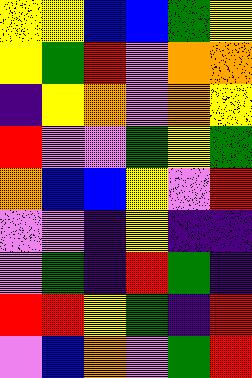[["yellow", "yellow", "blue", "blue", "green", "yellow"], ["yellow", "green", "red", "violet", "orange", "orange"], ["indigo", "yellow", "orange", "violet", "orange", "yellow"], ["red", "violet", "violet", "green", "yellow", "green"], ["orange", "blue", "blue", "yellow", "violet", "red"], ["violet", "violet", "indigo", "yellow", "indigo", "indigo"], ["violet", "green", "indigo", "red", "green", "indigo"], ["red", "red", "yellow", "green", "indigo", "red"], ["violet", "blue", "orange", "violet", "green", "red"]]